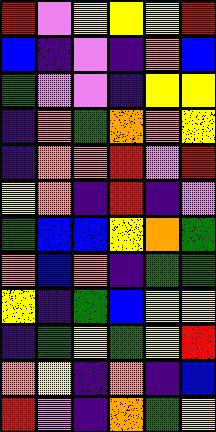[["red", "violet", "yellow", "yellow", "yellow", "red"], ["blue", "indigo", "violet", "indigo", "orange", "blue"], ["green", "violet", "violet", "indigo", "yellow", "yellow"], ["indigo", "orange", "green", "orange", "orange", "yellow"], ["indigo", "orange", "orange", "red", "violet", "red"], ["yellow", "orange", "indigo", "red", "indigo", "violet"], ["green", "blue", "blue", "yellow", "orange", "green"], ["orange", "blue", "orange", "indigo", "green", "green"], ["yellow", "indigo", "green", "blue", "yellow", "yellow"], ["indigo", "green", "yellow", "green", "yellow", "red"], ["orange", "yellow", "indigo", "orange", "indigo", "blue"], ["red", "violet", "indigo", "orange", "green", "yellow"]]